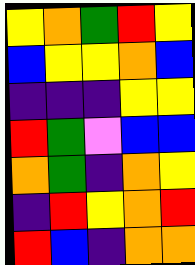[["yellow", "orange", "green", "red", "yellow"], ["blue", "yellow", "yellow", "orange", "blue"], ["indigo", "indigo", "indigo", "yellow", "yellow"], ["red", "green", "violet", "blue", "blue"], ["orange", "green", "indigo", "orange", "yellow"], ["indigo", "red", "yellow", "orange", "red"], ["red", "blue", "indigo", "orange", "orange"]]